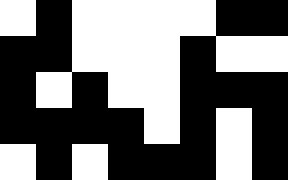[["white", "black", "white", "white", "white", "white", "black", "black"], ["black", "black", "white", "white", "white", "black", "white", "white"], ["black", "white", "black", "white", "white", "black", "black", "black"], ["black", "black", "black", "black", "white", "black", "white", "black"], ["white", "black", "white", "black", "black", "black", "white", "black"]]